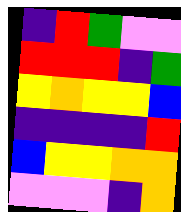[["indigo", "red", "green", "violet", "violet"], ["red", "red", "red", "indigo", "green"], ["yellow", "orange", "yellow", "yellow", "blue"], ["indigo", "indigo", "indigo", "indigo", "red"], ["blue", "yellow", "yellow", "orange", "orange"], ["violet", "violet", "violet", "indigo", "orange"]]